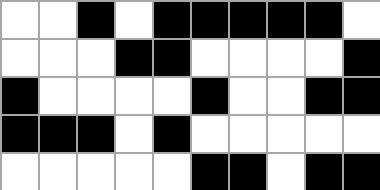[["white", "white", "black", "white", "black", "black", "black", "black", "black", "white"], ["white", "white", "white", "black", "black", "white", "white", "white", "white", "black"], ["black", "white", "white", "white", "white", "black", "white", "white", "black", "black"], ["black", "black", "black", "white", "black", "white", "white", "white", "white", "white"], ["white", "white", "white", "white", "white", "black", "black", "white", "black", "black"]]